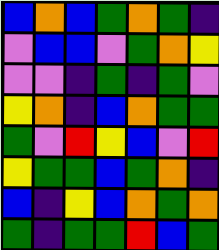[["blue", "orange", "blue", "green", "orange", "green", "indigo"], ["violet", "blue", "blue", "violet", "green", "orange", "yellow"], ["violet", "violet", "indigo", "green", "indigo", "green", "violet"], ["yellow", "orange", "indigo", "blue", "orange", "green", "green"], ["green", "violet", "red", "yellow", "blue", "violet", "red"], ["yellow", "green", "green", "blue", "green", "orange", "indigo"], ["blue", "indigo", "yellow", "blue", "orange", "green", "orange"], ["green", "indigo", "green", "green", "red", "blue", "green"]]